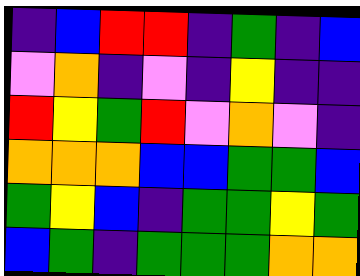[["indigo", "blue", "red", "red", "indigo", "green", "indigo", "blue"], ["violet", "orange", "indigo", "violet", "indigo", "yellow", "indigo", "indigo"], ["red", "yellow", "green", "red", "violet", "orange", "violet", "indigo"], ["orange", "orange", "orange", "blue", "blue", "green", "green", "blue"], ["green", "yellow", "blue", "indigo", "green", "green", "yellow", "green"], ["blue", "green", "indigo", "green", "green", "green", "orange", "orange"]]